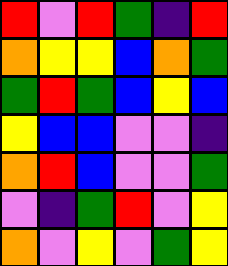[["red", "violet", "red", "green", "indigo", "red"], ["orange", "yellow", "yellow", "blue", "orange", "green"], ["green", "red", "green", "blue", "yellow", "blue"], ["yellow", "blue", "blue", "violet", "violet", "indigo"], ["orange", "red", "blue", "violet", "violet", "green"], ["violet", "indigo", "green", "red", "violet", "yellow"], ["orange", "violet", "yellow", "violet", "green", "yellow"]]